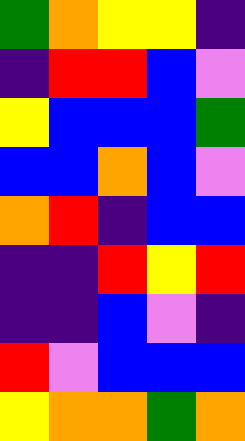[["green", "orange", "yellow", "yellow", "indigo"], ["indigo", "red", "red", "blue", "violet"], ["yellow", "blue", "blue", "blue", "green"], ["blue", "blue", "orange", "blue", "violet"], ["orange", "red", "indigo", "blue", "blue"], ["indigo", "indigo", "red", "yellow", "red"], ["indigo", "indigo", "blue", "violet", "indigo"], ["red", "violet", "blue", "blue", "blue"], ["yellow", "orange", "orange", "green", "orange"]]